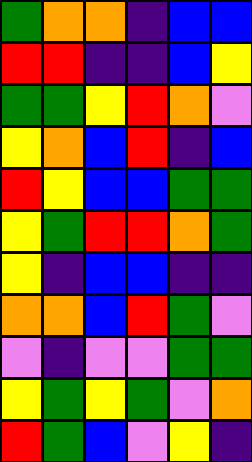[["green", "orange", "orange", "indigo", "blue", "blue"], ["red", "red", "indigo", "indigo", "blue", "yellow"], ["green", "green", "yellow", "red", "orange", "violet"], ["yellow", "orange", "blue", "red", "indigo", "blue"], ["red", "yellow", "blue", "blue", "green", "green"], ["yellow", "green", "red", "red", "orange", "green"], ["yellow", "indigo", "blue", "blue", "indigo", "indigo"], ["orange", "orange", "blue", "red", "green", "violet"], ["violet", "indigo", "violet", "violet", "green", "green"], ["yellow", "green", "yellow", "green", "violet", "orange"], ["red", "green", "blue", "violet", "yellow", "indigo"]]